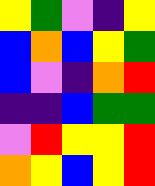[["yellow", "green", "violet", "indigo", "yellow"], ["blue", "orange", "blue", "yellow", "green"], ["blue", "violet", "indigo", "orange", "red"], ["indigo", "indigo", "blue", "green", "green"], ["violet", "red", "yellow", "yellow", "red"], ["orange", "yellow", "blue", "yellow", "red"]]